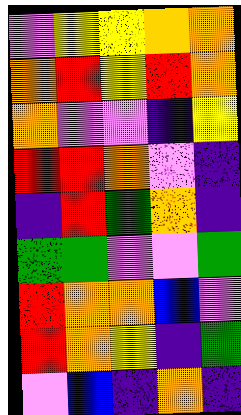[["violet", "yellow", "yellow", "orange", "orange"], ["orange", "red", "yellow", "red", "orange"], ["orange", "violet", "violet", "indigo", "yellow"], ["red", "red", "orange", "violet", "indigo"], ["indigo", "red", "green", "orange", "indigo"], ["green", "green", "violet", "violet", "green"], ["red", "orange", "orange", "blue", "violet"], ["red", "orange", "yellow", "indigo", "green"], ["violet", "blue", "indigo", "orange", "indigo"]]